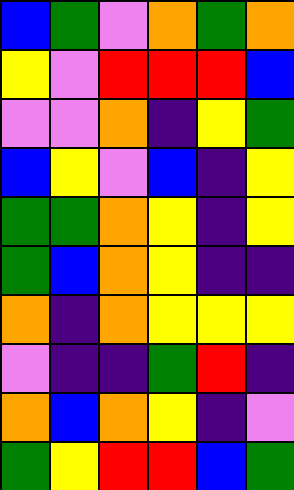[["blue", "green", "violet", "orange", "green", "orange"], ["yellow", "violet", "red", "red", "red", "blue"], ["violet", "violet", "orange", "indigo", "yellow", "green"], ["blue", "yellow", "violet", "blue", "indigo", "yellow"], ["green", "green", "orange", "yellow", "indigo", "yellow"], ["green", "blue", "orange", "yellow", "indigo", "indigo"], ["orange", "indigo", "orange", "yellow", "yellow", "yellow"], ["violet", "indigo", "indigo", "green", "red", "indigo"], ["orange", "blue", "orange", "yellow", "indigo", "violet"], ["green", "yellow", "red", "red", "blue", "green"]]